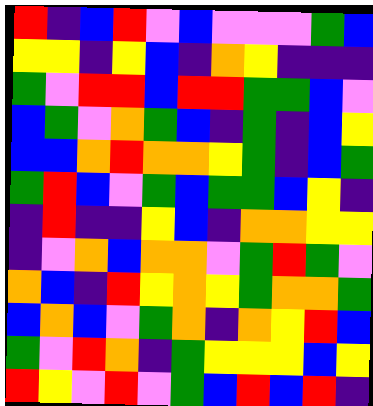[["red", "indigo", "blue", "red", "violet", "blue", "violet", "violet", "violet", "green", "blue"], ["yellow", "yellow", "indigo", "yellow", "blue", "indigo", "orange", "yellow", "indigo", "indigo", "indigo"], ["green", "violet", "red", "red", "blue", "red", "red", "green", "green", "blue", "violet"], ["blue", "green", "violet", "orange", "green", "blue", "indigo", "green", "indigo", "blue", "yellow"], ["blue", "blue", "orange", "red", "orange", "orange", "yellow", "green", "indigo", "blue", "green"], ["green", "red", "blue", "violet", "green", "blue", "green", "green", "blue", "yellow", "indigo"], ["indigo", "red", "indigo", "indigo", "yellow", "blue", "indigo", "orange", "orange", "yellow", "yellow"], ["indigo", "violet", "orange", "blue", "orange", "orange", "violet", "green", "red", "green", "violet"], ["orange", "blue", "indigo", "red", "yellow", "orange", "yellow", "green", "orange", "orange", "green"], ["blue", "orange", "blue", "violet", "green", "orange", "indigo", "orange", "yellow", "red", "blue"], ["green", "violet", "red", "orange", "indigo", "green", "yellow", "yellow", "yellow", "blue", "yellow"], ["red", "yellow", "violet", "red", "violet", "green", "blue", "red", "blue", "red", "indigo"]]